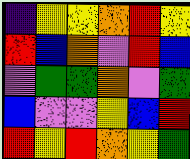[["indigo", "yellow", "yellow", "orange", "red", "yellow"], ["red", "blue", "orange", "violet", "red", "blue"], ["violet", "green", "green", "orange", "violet", "green"], ["blue", "violet", "violet", "yellow", "blue", "red"], ["red", "yellow", "red", "orange", "yellow", "green"]]